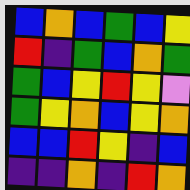[["blue", "orange", "blue", "green", "blue", "yellow"], ["red", "indigo", "green", "blue", "orange", "green"], ["green", "blue", "yellow", "red", "yellow", "violet"], ["green", "yellow", "orange", "blue", "yellow", "orange"], ["blue", "blue", "red", "yellow", "indigo", "blue"], ["indigo", "indigo", "orange", "indigo", "red", "orange"]]